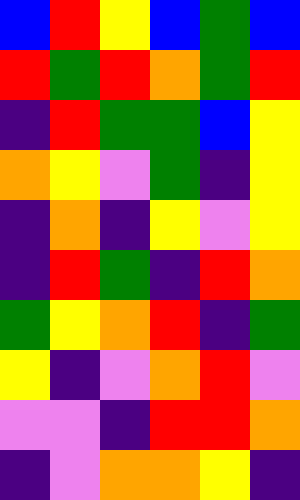[["blue", "red", "yellow", "blue", "green", "blue"], ["red", "green", "red", "orange", "green", "red"], ["indigo", "red", "green", "green", "blue", "yellow"], ["orange", "yellow", "violet", "green", "indigo", "yellow"], ["indigo", "orange", "indigo", "yellow", "violet", "yellow"], ["indigo", "red", "green", "indigo", "red", "orange"], ["green", "yellow", "orange", "red", "indigo", "green"], ["yellow", "indigo", "violet", "orange", "red", "violet"], ["violet", "violet", "indigo", "red", "red", "orange"], ["indigo", "violet", "orange", "orange", "yellow", "indigo"]]